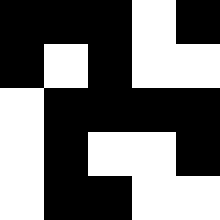[["black", "black", "black", "white", "black"], ["black", "white", "black", "white", "white"], ["white", "black", "black", "black", "black"], ["white", "black", "white", "white", "black"], ["white", "black", "black", "white", "white"]]